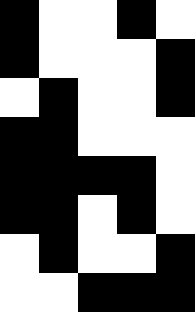[["black", "white", "white", "black", "white"], ["black", "white", "white", "white", "black"], ["white", "black", "white", "white", "black"], ["black", "black", "white", "white", "white"], ["black", "black", "black", "black", "white"], ["black", "black", "white", "black", "white"], ["white", "black", "white", "white", "black"], ["white", "white", "black", "black", "black"]]